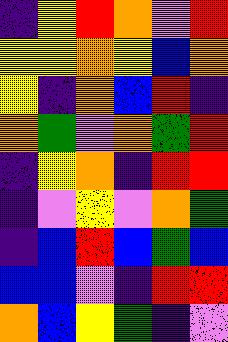[["indigo", "yellow", "red", "orange", "violet", "red"], ["yellow", "yellow", "orange", "yellow", "blue", "orange"], ["yellow", "indigo", "orange", "blue", "red", "indigo"], ["orange", "green", "violet", "orange", "green", "red"], ["indigo", "yellow", "orange", "indigo", "red", "red"], ["indigo", "violet", "yellow", "violet", "orange", "green"], ["indigo", "blue", "red", "blue", "green", "blue"], ["blue", "blue", "violet", "indigo", "red", "red"], ["orange", "blue", "yellow", "green", "indigo", "violet"]]